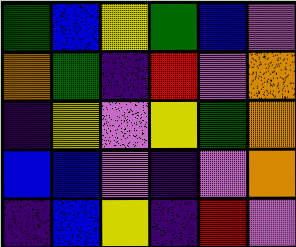[["green", "blue", "yellow", "green", "blue", "violet"], ["orange", "green", "indigo", "red", "violet", "orange"], ["indigo", "yellow", "violet", "yellow", "green", "orange"], ["blue", "blue", "violet", "indigo", "violet", "orange"], ["indigo", "blue", "yellow", "indigo", "red", "violet"]]